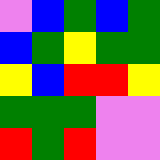[["violet", "blue", "green", "blue", "green"], ["blue", "green", "yellow", "green", "green"], ["yellow", "blue", "red", "red", "yellow"], ["green", "green", "green", "violet", "violet"], ["red", "green", "red", "violet", "violet"]]